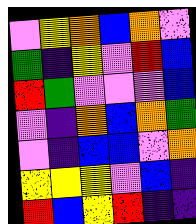[["violet", "yellow", "orange", "blue", "orange", "violet"], ["green", "indigo", "yellow", "violet", "red", "blue"], ["red", "green", "violet", "violet", "violet", "blue"], ["violet", "indigo", "orange", "blue", "orange", "green"], ["violet", "indigo", "blue", "blue", "violet", "orange"], ["yellow", "yellow", "yellow", "violet", "blue", "indigo"], ["red", "blue", "yellow", "red", "indigo", "indigo"]]